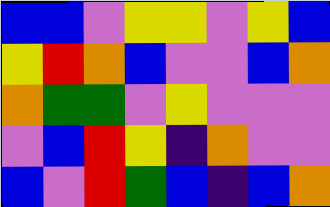[["blue", "blue", "violet", "yellow", "yellow", "violet", "yellow", "blue"], ["yellow", "red", "orange", "blue", "violet", "violet", "blue", "orange"], ["orange", "green", "green", "violet", "yellow", "violet", "violet", "violet"], ["violet", "blue", "red", "yellow", "indigo", "orange", "violet", "violet"], ["blue", "violet", "red", "green", "blue", "indigo", "blue", "orange"]]